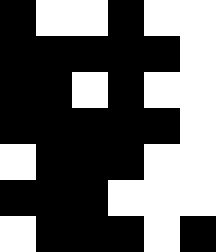[["black", "white", "white", "black", "white", "white"], ["black", "black", "black", "black", "black", "white"], ["black", "black", "white", "black", "white", "white"], ["black", "black", "black", "black", "black", "white"], ["white", "black", "black", "black", "white", "white"], ["black", "black", "black", "white", "white", "white"], ["white", "black", "black", "black", "white", "black"]]